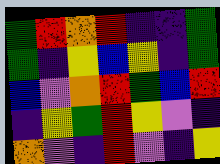[["green", "red", "orange", "red", "indigo", "indigo", "green"], ["green", "indigo", "yellow", "blue", "yellow", "indigo", "green"], ["blue", "violet", "orange", "red", "green", "blue", "red"], ["indigo", "yellow", "green", "red", "yellow", "violet", "indigo"], ["orange", "violet", "indigo", "red", "violet", "indigo", "yellow"]]